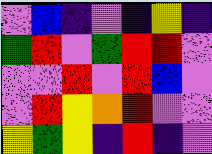[["violet", "blue", "indigo", "violet", "indigo", "yellow", "indigo"], ["green", "red", "violet", "green", "red", "red", "violet"], ["violet", "violet", "red", "violet", "red", "blue", "violet"], ["violet", "red", "yellow", "orange", "red", "violet", "violet"], ["yellow", "green", "yellow", "indigo", "red", "indigo", "violet"]]